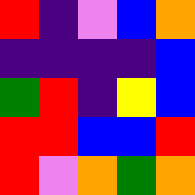[["red", "indigo", "violet", "blue", "orange"], ["indigo", "indigo", "indigo", "indigo", "blue"], ["green", "red", "indigo", "yellow", "blue"], ["red", "red", "blue", "blue", "red"], ["red", "violet", "orange", "green", "orange"]]